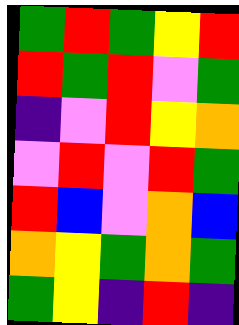[["green", "red", "green", "yellow", "red"], ["red", "green", "red", "violet", "green"], ["indigo", "violet", "red", "yellow", "orange"], ["violet", "red", "violet", "red", "green"], ["red", "blue", "violet", "orange", "blue"], ["orange", "yellow", "green", "orange", "green"], ["green", "yellow", "indigo", "red", "indigo"]]